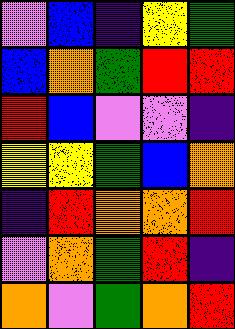[["violet", "blue", "indigo", "yellow", "green"], ["blue", "orange", "green", "red", "red"], ["red", "blue", "violet", "violet", "indigo"], ["yellow", "yellow", "green", "blue", "orange"], ["indigo", "red", "orange", "orange", "red"], ["violet", "orange", "green", "red", "indigo"], ["orange", "violet", "green", "orange", "red"]]